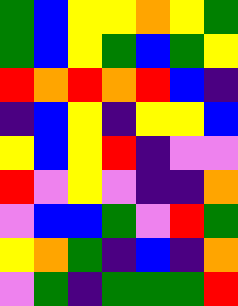[["green", "blue", "yellow", "yellow", "orange", "yellow", "green"], ["green", "blue", "yellow", "green", "blue", "green", "yellow"], ["red", "orange", "red", "orange", "red", "blue", "indigo"], ["indigo", "blue", "yellow", "indigo", "yellow", "yellow", "blue"], ["yellow", "blue", "yellow", "red", "indigo", "violet", "violet"], ["red", "violet", "yellow", "violet", "indigo", "indigo", "orange"], ["violet", "blue", "blue", "green", "violet", "red", "green"], ["yellow", "orange", "green", "indigo", "blue", "indigo", "orange"], ["violet", "green", "indigo", "green", "green", "green", "red"]]